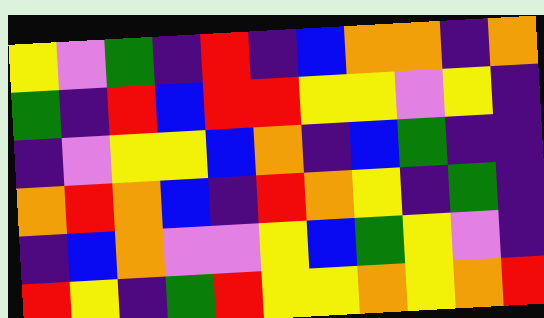[["yellow", "violet", "green", "indigo", "red", "indigo", "blue", "orange", "orange", "indigo", "orange"], ["green", "indigo", "red", "blue", "red", "red", "yellow", "yellow", "violet", "yellow", "indigo"], ["indigo", "violet", "yellow", "yellow", "blue", "orange", "indigo", "blue", "green", "indigo", "indigo"], ["orange", "red", "orange", "blue", "indigo", "red", "orange", "yellow", "indigo", "green", "indigo"], ["indigo", "blue", "orange", "violet", "violet", "yellow", "blue", "green", "yellow", "violet", "indigo"], ["red", "yellow", "indigo", "green", "red", "yellow", "yellow", "orange", "yellow", "orange", "red"]]